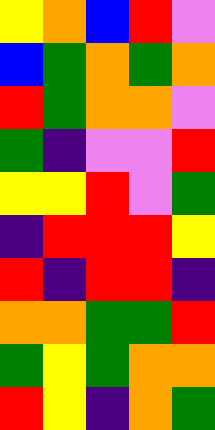[["yellow", "orange", "blue", "red", "violet"], ["blue", "green", "orange", "green", "orange"], ["red", "green", "orange", "orange", "violet"], ["green", "indigo", "violet", "violet", "red"], ["yellow", "yellow", "red", "violet", "green"], ["indigo", "red", "red", "red", "yellow"], ["red", "indigo", "red", "red", "indigo"], ["orange", "orange", "green", "green", "red"], ["green", "yellow", "green", "orange", "orange"], ["red", "yellow", "indigo", "orange", "green"]]